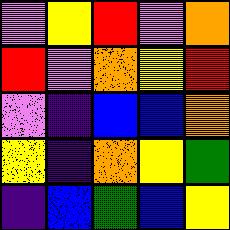[["violet", "yellow", "red", "violet", "orange"], ["red", "violet", "orange", "yellow", "red"], ["violet", "indigo", "blue", "blue", "orange"], ["yellow", "indigo", "orange", "yellow", "green"], ["indigo", "blue", "green", "blue", "yellow"]]